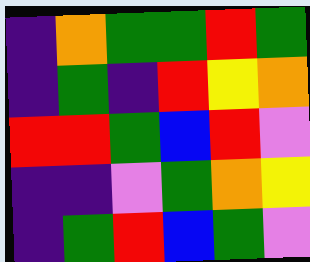[["indigo", "orange", "green", "green", "red", "green"], ["indigo", "green", "indigo", "red", "yellow", "orange"], ["red", "red", "green", "blue", "red", "violet"], ["indigo", "indigo", "violet", "green", "orange", "yellow"], ["indigo", "green", "red", "blue", "green", "violet"]]